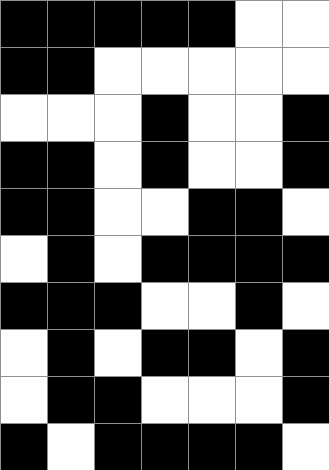[["black", "black", "black", "black", "black", "white", "white"], ["black", "black", "white", "white", "white", "white", "white"], ["white", "white", "white", "black", "white", "white", "black"], ["black", "black", "white", "black", "white", "white", "black"], ["black", "black", "white", "white", "black", "black", "white"], ["white", "black", "white", "black", "black", "black", "black"], ["black", "black", "black", "white", "white", "black", "white"], ["white", "black", "white", "black", "black", "white", "black"], ["white", "black", "black", "white", "white", "white", "black"], ["black", "white", "black", "black", "black", "black", "white"]]